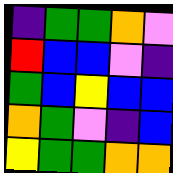[["indigo", "green", "green", "orange", "violet"], ["red", "blue", "blue", "violet", "indigo"], ["green", "blue", "yellow", "blue", "blue"], ["orange", "green", "violet", "indigo", "blue"], ["yellow", "green", "green", "orange", "orange"]]